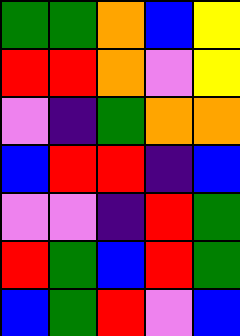[["green", "green", "orange", "blue", "yellow"], ["red", "red", "orange", "violet", "yellow"], ["violet", "indigo", "green", "orange", "orange"], ["blue", "red", "red", "indigo", "blue"], ["violet", "violet", "indigo", "red", "green"], ["red", "green", "blue", "red", "green"], ["blue", "green", "red", "violet", "blue"]]